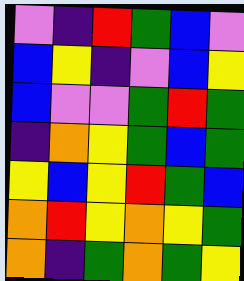[["violet", "indigo", "red", "green", "blue", "violet"], ["blue", "yellow", "indigo", "violet", "blue", "yellow"], ["blue", "violet", "violet", "green", "red", "green"], ["indigo", "orange", "yellow", "green", "blue", "green"], ["yellow", "blue", "yellow", "red", "green", "blue"], ["orange", "red", "yellow", "orange", "yellow", "green"], ["orange", "indigo", "green", "orange", "green", "yellow"]]